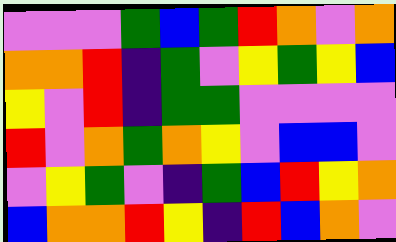[["violet", "violet", "violet", "green", "blue", "green", "red", "orange", "violet", "orange"], ["orange", "orange", "red", "indigo", "green", "violet", "yellow", "green", "yellow", "blue"], ["yellow", "violet", "red", "indigo", "green", "green", "violet", "violet", "violet", "violet"], ["red", "violet", "orange", "green", "orange", "yellow", "violet", "blue", "blue", "violet"], ["violet", "yellow", "green", "violet", "indigo", "green", "blue", "red", "yellow", "orange"], ["blue", "orange", "orange", "red", "yellow", "indigo", "red", "blue", "orange", "violet"]]